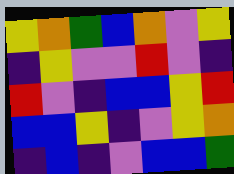[["yellow", "orange", "green", "blue", "orange", "violet", "yellow"], ["indigo", "yellow", "violet", "violet", "red", "violet", "indigo"], ["red", "violet", "indigo", "blue", "blue", "yellow", "red"], ["blue", "blue", "yellow", "indigo", "violet", "yellow", "orange"], ["indigo", "blue", "indigo", "violet", "blue", "blue", "green"]]